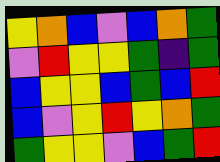[["yellow", "orange", "blue", "violet", "blue", "orange", "green"], ["violet", "red", "yellow", "yellow", "green", "indigo", "green"], ["blue", "yellow", "yellow", "blue", "green", "blue", "red"], ["blue", "violet", "yellow", "red", "yellow", "orange", "green"], ["green", "yellow", "yellow", "violet", "blue", "green", "red"]]